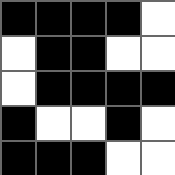[["black", "black", "black", "black", "white"], ["white", "black", "black", "white", "white"], ["white", "black", "black", "black", "black"], ["black", "white", "white", "black", "white"], ["black", "black", "black", "white", "white"]]